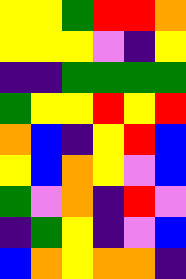[["yellow", "yellow", "green", "red", "red", "orange"], ["yellow", "yellow", "yellow", "violet", "indigo", "yellow"], ["indigo", "indigo", "green", "green", "green", "green"], ["green", "yellow", "yellow", "red", "yellow", "red"], ["orange", "blue", "indigo", "yellow", "red", "blue"], ["yellow", "blue", "orange", "yellow", "violet", "blue"], ["green", "violet", "orange", "indigo", "red", "violet"], ["indigo", "green", "yellow", "indigo", "violet", "blue"], ["blue", "orange", "yellow", "orange", "orange", "indigo"]]